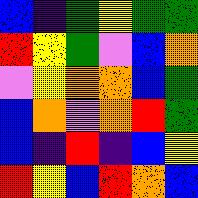[["blue", "indigo", "green", "yellow", "green", "green"], ["red", "yellow", "green", "violet", "blue", "orange"], ["violet", "yellow", "orange", "orange", "blue", "green"], ["blue", "orange", "violet", "orange", "red", "green"], ["blue", "indigo", "red", "indigo", "blue", "yellow"], ["red", "yellow", "blue", "red", "orange", "blue"]]